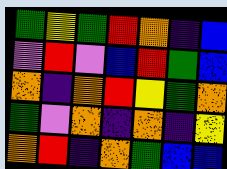[["green", "yellow", "green", "red", "orange", "indigo", "blue"], ["violet", "red", "violet", "blue", "red", "green", "blue"], ["orange", "indigo", "orange", "red", "yellow", "green", "orange"], ["green", "violet", "orange", "indigo", "orange", "indigo", "yellow"], ["orange", "red", "indigo", "orange", "green", "blue", "blue"]]